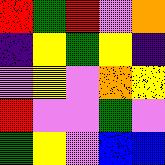[["red", "green", "red", "violet", "orange"], ["indigo", "yellow", "green", "yellow", "indigo"], ["violet", "yellow", "violet", "orange", "yellow"], ["red", "violet", "violet", "green", "violet"], ["green", "yellow", "violet", "blue", "blue"]]